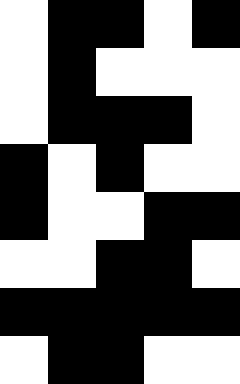[["white", "black", "black", "white", "black"], ["white", "black", "white", "white", "white"], ["white", "black", "black", "black", "white"], ["black", "white", "black", "white", "white"], ["black", "white", "white", "black", "black"], ["white", "white", "black", "black", "white"], ["black", "black", "black", "black", "black"], ["white", "black", "black", "white", "white"]]